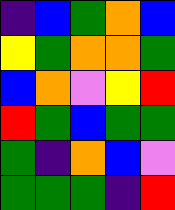[["indigo", "blue", "green", "orange", "blue"], ["yellow", "green", "orange", "orange", "green"], ["blue", "orange", "violet", "yellow", "red"], ["red", "green", "blue", "green", "green"], ["green", "indigo", "orange", "blue", "violet"], ["green", "green", "green", "indigo", "red"]]